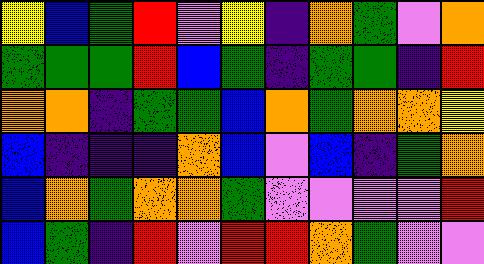[["yellow", "blue", "green", "red", "violet", "yellow", "indigo", "orange", "green", "violet", "orange"], ["green", "green", "green", "red", "blue", "green", "indigo", "green", "green", "indigo", "red"], ["orange", "orange", "indigo", "green", "green", "blue", "orange", "green", "orange", "orange", "yellow"], ["blue", "indigo", "indigo", "indigo", "orange", "blue", "violet", "blue", "indigo", "green", "orange"], ["blue", "orange", "green", "orange", "orange", "green", "violet", "violet", "violet", "violet", "red"], ["blue", "green", "indigo", "red", "violet", "red", "red", "orange", "green", "violet", "violet"]]